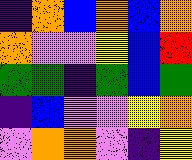[["indigo", "orange", "blue", "orange", "blue", "orange"], ["orange", "violet", "violet", "yellow", "blue", "red"], ["green", "green", "indigo", "green", "blue", "green"], ["indigo", "blue", "violet", "violet", "yellow", "orange"], ["violet", "orange", "orange", "violet", "indigo", "yellow"]]